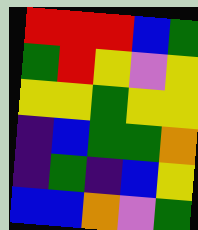[["red", "red", "red", "blue", "green"], ["green", "red", "yellow", "violet", "yellow"], ["yellow", "yellow", "green", "yellow", "yellow"], ["indigo", "blue", "green", "green", "orange"], ["indigo", "green", "indigo", "blue", "yellow"], ["blue", "blue", "orange", "violet", "green"]]